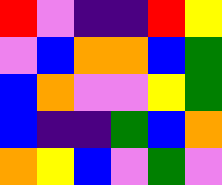[["red", "violet", "indigo", "indigo", "red", "yellow"], ["violet", "blue", "orange", "orange", "blue", "green"], ["blue", "orange", "violet", "violet", "yellow", "green"], ["blue", "indigo", "indigo", "green", "blue", "orange"], ["orange", "yellow", "blue", "violet", "green", "violet"]]